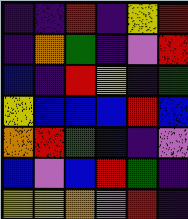[["indigo", "indigo", "red", "indigo", "yellow", "red"], ["indigo", "orange", "green", "indigo", "violet", "red"], ["blue", "indigo", "red", "yellow", "indigo", "green"], ["yellow", "blue", "blue", "blue", "red", "blue"], ["orange", "red", "green", "blue", "indigo", "violet"], ["blue", "violet", "blue", "red", "green", "indigo"], ["yellow", "yellow", "orange", "violet", "red", "indigo"]]